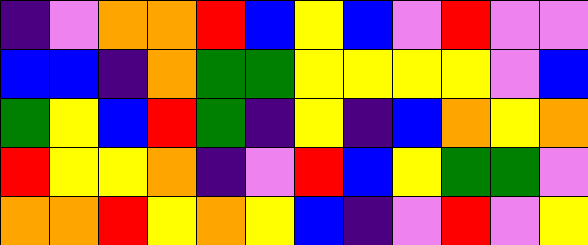[["indigo", "violet", "orange", "orange", "red", "blue", "yellow", "blue", "violet", "red", "violet", "violet"], ["blue", "blue", "indigo", "orange", "green", "green", "yellow", "yellow", "yellow", "yellow", "violet", "blue"], ["green", "yellow", "blue", "red", "green", "indigo", "yellow", "indigo", "blue", "orange", "yellow", "orange"], ["red", "yellow", "yellow", "orange", "indigo", "violet", "red", "blue", "yellow", "green", "green", "violet"], ["orange", "orange", "red", "yellow", "orange", "yellow", "blue", "indigo", "violet", "red", "violet", "yellow"]]